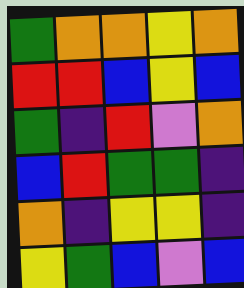[["green", "orange", "orange", "yellow", "orange"], ["red", "red", "blue", "yellow", "blue"], ["green", "indigo", "red", "violet", "orange"], ["blue", "red", "green", "green", "indigo"], ["orange", "indigo", "yellow", "yellow", "indigo"], ["yellow", "green", "blue", "violet", "blue"]]